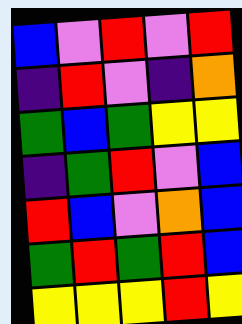[["blue", "violet", "red", "violet", "red"], ["indigo", "red", "violet", "indigo", "orange"], ["green", "blue", "green", "yellow", "yellow"], ["indigo", "green", "red", "violet", "blue"], ["red", "blue", "violet", "orange", "blue"], ["green", "red", "green", "red", "blue"], ["yellow", "yellow", "yellow", "red", "yellow"]]